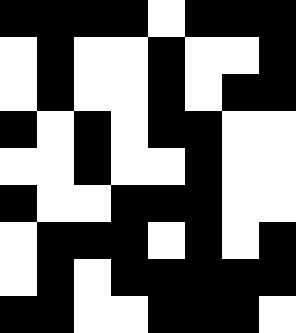[["black", "black", "black", "black", "white", "black", "black", "black"], ["white", "black", "white", "white", "black", "white", "white", "black"], ["white", "black", "white", "white", "black", "white", "black", "black"], ["black", "white", "black", "white", "black", "black", "white", "white"], ["white", "white", "black", "white", "white", "black", "white", "white"], ["black", "white", "white", "black", "black", "black", "white", "white"], ["white", "black", "black", "black", "white", "black", "white", "black"], ["white", "black", "white", "black", "black", "black", "black", "black"], ["black", "black", "white", "white", "black", "black", "black", "white"]]